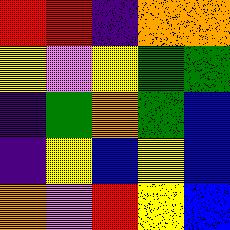[["red", "red", "indigo", "orange", "orange"], ["yellow", "violet", "yellow", "green", "green"], ["indigo", "green", "orange", "green", "blue"], ["indigo", "yellow", "blue", "yellow", "blue"], ["orange", "violet", "red", "yellow", "blue"]]